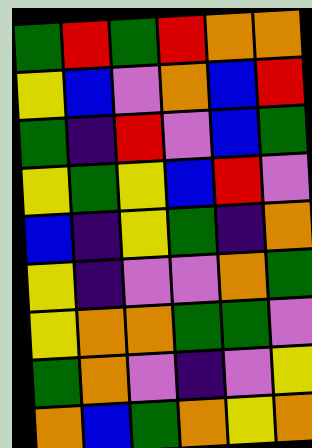[["green", "red", "green", "red", "orange", "orange"], ["yellow", "blue", "violet", "orange", "blue", "red"], ["green", "indigo", "red", "violet", "blue", "green"], ["yellow", "green", "yellow", "blue", "red", "violet"], ["blue", "indigo", "yellow", "green", "indigo", "orange"], ["yellow", "indigo", "violet", "violet", "orange", "green"], ["yellow", "orange", "orange", "green", "green", "violet"], ["green", "orange", "violet", "indigo", "violet", "yellow"], ["orange", "blue", "green", "orange", "yellow", "orange"]]